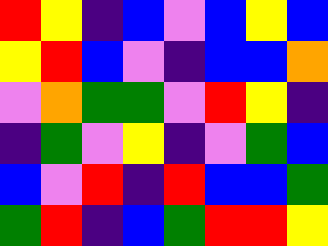[["red", "yellow", "indigo", "blue", "violet", "blue", "yellow", "blue"], ["yellow", "red", "blue", "violet", "indigo", "blue", "blue", "orange"], ["violet", "orange", "green", "green", "violet", "red", "yellow", "indigo"], ["indigo", "green", "violet", "yellow", "indigo", "violet", "green", "blue"], ["blue", "violet", "red", "indigo", "red", "blue", "blue", "green"], ["green", "red", "indigo", "blue", "green", "red", "red", "yellow"]]